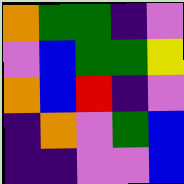[["orange", "green", "green", "indigo", "violet"], ["violet", "blue", "green", "green", "yellow"], ["orange", "blue", "red", "indigo", "violet"], ["indigo", "orange", "violet", "green", "blue"], ["indigo", "indigo", "violet", "violet", "blue"]]